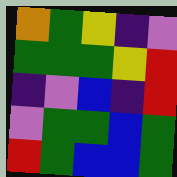[["orange", "green", "yellow", "indigo", "violet"], ["green", "green", "green", "yellow", "red"], ["indigo", "violet", "blue", "indigo", "red"], ["violet", "green", "green", "blue", "green"], ["red", "green", "blue", "blue", "green"]]